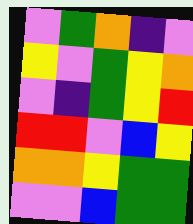[["violet", "green", "orange", "indigo", "violet"], ["yellow", "violet", "green", "yellow", "orange"], ["violet", "indigo", "green", "yellow", "red"], ["red", "red", "violet", "blue", "yellow"], ["orange", "orange", "yellow", "green", "green"], ["violet", "violet", "blue", "green", "green"]]